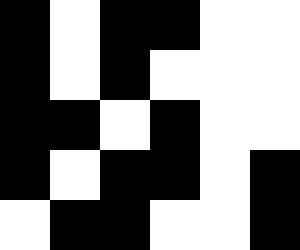[["black", "white", "black", "black", "white", "white"], ["black", "white", "black", "white", "white", "white"], ["black", "black", "white", "black", "white", "white"], ["black", "white", "black", "black", "white", "black"], ["white", "black", "black", "white", "white", "black"]]